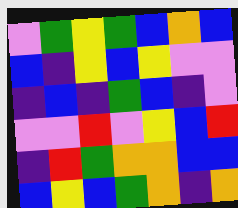[["violet", "green", "yellow", "green", "blue", "orange", "blue"], ["blue", "indigo", "yellow", "blue", "yellow", "violet", "violet"], ["indigo", "blue", "indigo", "green", "blue", "indigo", "violet"], ["violet", "violet", "red", "violet", "yellow", "blue", "red"], ["indigo", "red", "green", "orange", "orange", "blue", "blue"], ["blue", "yellow", "blue", "green", "orange", "indigo", "orange"]]